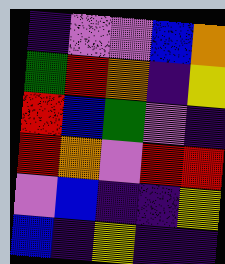[["indigo", "violet", "violet", "blue", "orange"], ["green", "red", "orange", "indigo", "yellow"], ["red", "blue", "green", "violet", "indigo"], ["red", "orange", "violet", "red", "red"], ["violet", "blue", "indigo", "indigo", "yellow"], ["blue", "indigo", "yellow", "indigo", "indigo"]]